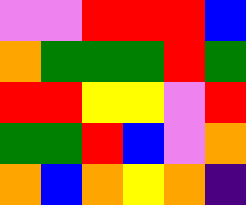[["violet", "violet", "red", "red", "red", "blue"], ["orange", "green", "green", "green", "red", "green"], ["red", "red", "yellow", "yellow", "violet", "red"], ["green", "green", "red", "blue", "violet", "orange"], ["orange", "blue", "orange", "yellow", "orange", "indigo"]]